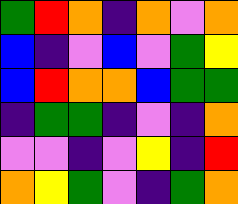[["green", "red", "orange", "indigo", "orange", "violet", "orange"], ["blue", "indigo", "violet", "blue", "violet", "green", "yellow"], ["blue", "red", "orange", "orange", "blue", "green", "green"], ["indigo", "green", "green", "indigo", "violet", "indigo", "orange"], ["violet", "violet", "indigo", "violet", "yellow", "indigo", "red"], ["orange", "yellow", "green", "violet", "indigo", "green", "orange"]]